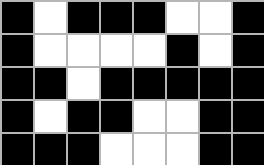[["black", "white", "black", "black", "black", "white", "white", "black"], ["black", "white", "white", "white", "white", "black", "white", "black"], ["black", "black", "white", "black", "black", "black", "black", "black"], ["black", "white", "black", "black", "white", "white", "black", "black"], ["black", "black", "black", "white", "white", "white", "black", "black"]]